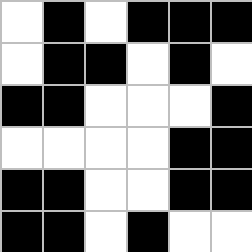[["white", "black", "white", "black", "black", "black"], ["white", "black", "black", "white", "black", "white"], ["black", "black", "white", "white", "white", "black"], ["white", "white", "white", "white", "black", "black"], ["black", "black", "white", "white", "black", "black"], ["black", "black", "white", "black", "white", "white"]]